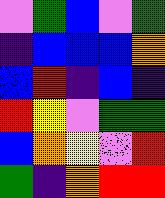[["violet", "green", "blue", "violet", "green"], ["indigo", "blue", "blue", "blue", "orange"], ["blue", "red", "indigo", "blue", "indigo"], ["red", "yellow", "violet", "green", "green"], ["blue", "orange", "yellow", "violet", "red"], ["green", "indigo", "orange", "red", "red"]]